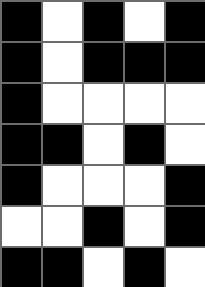[["black", "white", "black", "white", "black"], ["black", "white", "black", "black", "black"], ["black", "white", "white", "white", "white"], ["black", "black", "white", "black", "white"], ["black", "white", "white", "white", "black"], ["white", "white", "black", "white", "black"], ["black", "black", "white", "black", "white"]]